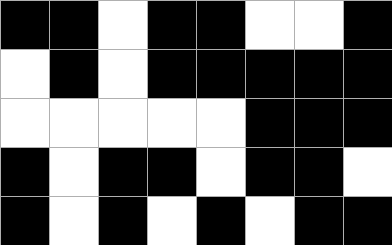[["black", "black", "white", "black", "black", "white", "white", "black"], ["white", "black", "white", "black", "black", "black", "black", "black"], ["white", "white", "white", "white", "white", "black", "black", "black"], ["black", "white", "black", "black", "white", "black", "black", "white"], ["black", "white", "black", "white", "black", "white", "black", "black"]]